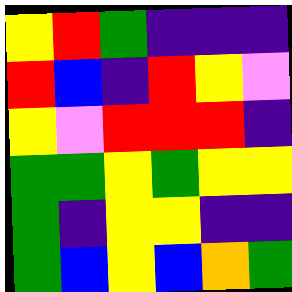[["yellow", "red", "green", "indigo", "indigo", "indigo"], ["red", "blue", "indigo", "red", "yellow", "violet"], ["yellow", "violet", "red", "red", "red", "indigo"], ["green", "green", "yellow", "green", "yellow", "yellow"], ["green", "indigo", "yellow", "yellow", "indigo", "indigo"], ["green", "blue", "yellow", "blue", "orange", "green"]]